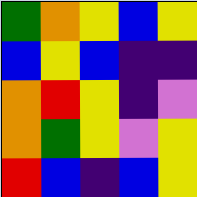[["green", "orange", "yellow", "blue", "yellow"], ["blue", "yellow", "blue", "indigo", "indigo"], ["orange", "red", "yellow", "indigo", "violet"], ["orange", "green", "yellow", "violet", "yellow"], ["red", "blue", "indigo", "blue", "yellow"]]